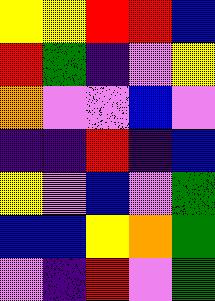[["yellow", "yellow", "red", "red", "blue"], ["red", "green", "indigo", "violet", "yellow"], ["orange", "violet", "violet", "blue", "violet"], ["indigo", "indigo", "red", "indigo", "blue"], ["yellow", "violet", "blue", "violet", "green"], ["blue", "blue", "yellow", "orange", "green"], ["violet", "indigo", "red", "violet", "green"]]